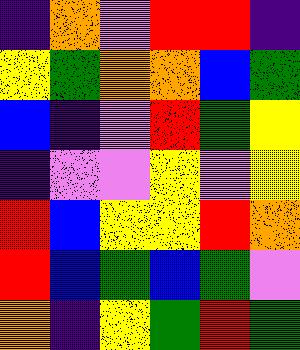[["indigo", "orange", "violet", "red", "red", "indigo"], ["yellow", "green", "orange", "orange", "blue", "green"], ["blue", "indigo", "violet", "red", "green", "yellow"], ["indigo", "violet", "violet", "yellow", "violet", "yellow"], ["red", "blue", "yellow", "yellow", "red", "orange"], ["red", "blue", "green", "blue", "green", "violet"], ["orange", "indigo", "yellow", "green", "red", "green"]]